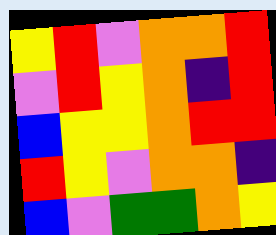[["yellow", "red", "violet", "orange", "orange", "red"], ["violet", "red", "yellow", "orange", "indigo", "red"], ["blue", "yellow", "yellow", "orange", "red", "red"], ["red", "yellow", "violet", "orange", "orange", "indigo"], ["blue", "violet", "green", "green", "orange", "yellow"]]